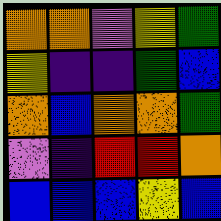[["orange", "orange", "violet", "yellow", "green"], ["yellow", "indigo", "indigo", "green", "blue"], ["orange", "blue", "orange", "orange", "green"], ["violet", "indigo", "red", "red", "orange"], ["blue", "blue", "blue", "yellow", "blue"]]